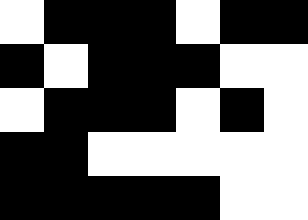[["white", "black", "black", "black", "white", "black", "black"], ["black", "white", "black", "black", "black", "white", "white"], ["white", "black", "black", "black", "white", "black", "white"], ["black", "black", "white", "white", "white", "white", "white"], ["black", "black", "black", "black", "black", "white", "white"]]